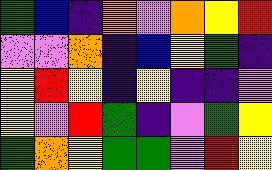[["green", "blue", "indigo", "orange", "violet", "orange", "yellow", "red"], ["violet", "violet", "orange", "indigo", "blue", "yellow", "green", "indigo"], ["yellow", "red", "yellow", "indigo", "yellow", "indigo", "indigo", "violet"], ["yellow", "violet", "red", "green", "indigo", "violet", "green", "yellow"], ["green", "orange", "yellow", "green", "green", "violet", "red", "yellow"]]